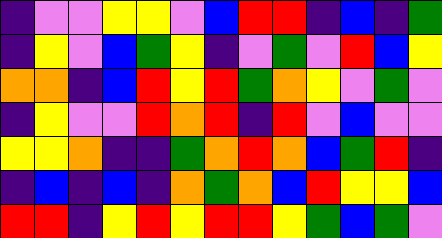[["indigo", "violet", "violet", "yellow", "yellow", "violet", "blue", "red", "red", "indigo", "blue", "indigo", "green"], ["indigo", "yellow", "violet", "blue", "green", "yellow", "indigo", "violet", "green", "violet", "red", "blue", "yellow"], ["orange", "orange", "indigo", "blue", "red", "yellow", "red", "green", "orange", "yellow", "violet", "green", "violet"], ["indigo", "yellow", "violet", "violet", "red", "orange", "red", "indigo", "red", "violet", "blue", "violet", "violet"], ["yellow", "yellow", "orange", "indigo", "indigo", "green", "orange", "red", "orange", "blue", "green", "red", "indigo"], ["indigo", "blue", "indigo", "blue", "indigo", "orange", "green", "orange", "blue", "red", "yellow", "yellow", "blue"], ["red", "red", "indigo", "yellow", "red", "yellow", "red", "red", "yellow", "green", "blue", "green", "violet"]]